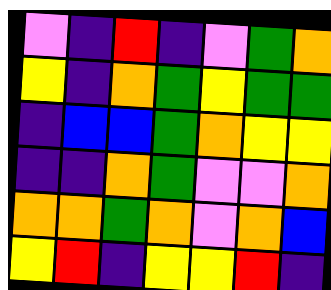[["violet", "indigo", "red", "indigo", "violet", "green", "orange"], ["yellow", "indigo", "orange", "green", "yellow", "green", "green"], ["indigo", "blue", "blue", "green", "orange", "yellow", "yellow"], ["indigo", "indigo", "orange", "green", "violet", "violet", "orange"], ["orange", "orange", "green", "orange", "violet", "orange", "blue"], ["yellow", "red", "indigo", "yellow", "yellow", "red", "indigo"]]